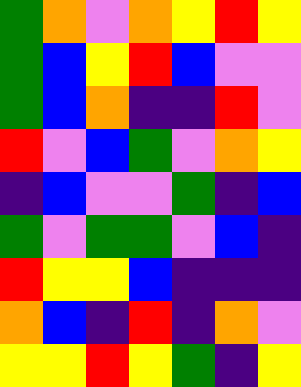[["green", "orange", "violet", "orange", "yellow", "red", "yellow"], ["green", "blue", "yellow", "red", "blue", "violet", "violet"], ["green", "blue", "orange", "indigo", "indigo", "red", "violet"], ["red", "violet", "blue", "green", "violet", "orange", "yellow"], ["indigo", "blue", "violet", "violet", "green", "indigo", "blue"], ["green", "violet", "green", "green", "violet", "blue", "indigo"], ["red", "yellow", "yellow", "blue", "indigo", "indigo", "indigo"], ["orange", "blue", "indigo", "red", "indigo", "orange", "violet"], ["yellow", "yellow", "red", "yellow", "green", "indigo", "yellow"]]